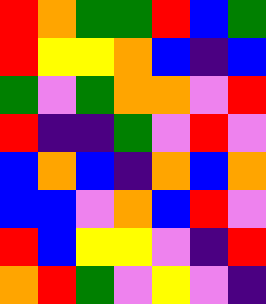[["red", "orange", "green", "green", "red", "blue", "green"], ["red", "yellow", "yellow", "orange", "blue", "indigo", "blue"], ["green", "violet", "green", "orange", "orange", "violet", "red"], ["red", "indigo", "indigo", "green", "violet", "red", "violet"], ["blue", "orange", "blue", "indigo", "orange", "blue", "orange"], ["blue", "blue", "violet", "orange", "blue", "red", "violet"], ["red", "blue", "yellow", "yellow", "violet", "indigo", "red"], ["orange", "red", "green", "violet", "yellow", "violet", "indigo"]]